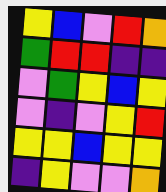[["yellow", "blue", "violet", "red", "orange"], ["green", "red", "red", "indigo", "indigo"], ["violet", "green", "yellow", "blue", "yellow"], ["violet", "indigo", "violet", "yellow", "red"], ["yellow", "yellow", "blue", "yellow", "yellow"], ["indigo", "yellow", "violet", "violet", "orange"]]